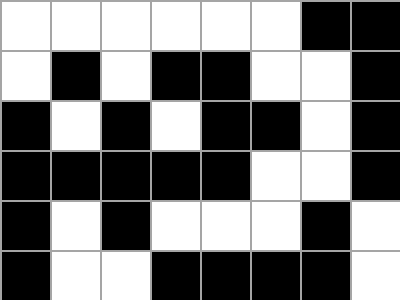[["white", "white", "white", "white", "white", "white", "black", "black"], ["white", "black", "white", "black", "black", "white", "white", "black"], ["black", "white", "black", "white", "black", "black", "white", "black"], ["black", "black", "black", "black", "black", "white", "white", "black"], ["black", "white", "black", "white", "white", "white", "black", "white"], ["black", "white", "white", "black", "black", "black", "black", "white"]]